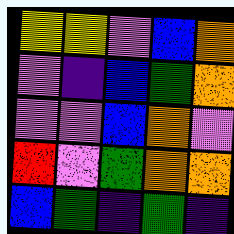[["yellow", "yellow", "violet", "blue", "orange"], ["violet", "indigo", "blue", "green", "orange"], ["violet", "violet", "blue", "orange", "violet"], ["red", "violet", "green", "orange", "orange"], ["blue", "green", "indigo", "green", "indigo"]]